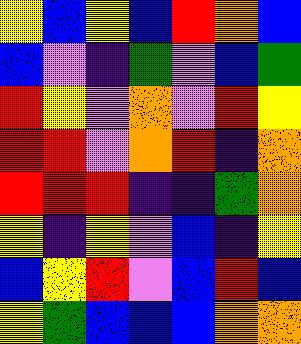[["yellow", "blue", "yellow", "blue", "red", "orange", "blue"], ["blue", "violet", "indigo", "green", "violet", "blue", "green"], ["red", "yellow", "violet", "orange", "violet", "red", "yellow"], ["red", "red", "violet", "orange", "red", "indigo", "orange"], ["red", "red", "red", "indigo", "indigo", "green", "orange"], ["yellow", "indigo", "yellow", "violet", "blue", "indigo", "yellow"], ["blue", "yellow", "red", "violet", "blue", "red", "blue"], ["yellow", "green", "blue", "blue", "blue", "orange", "orange"]]